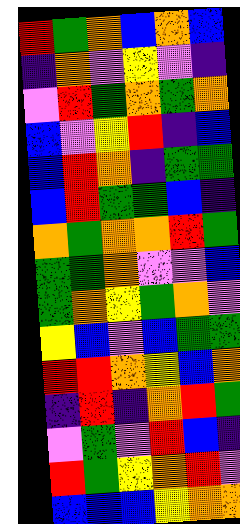[["red", "green", "orange", "blue", "orange", "blue"], ["indigo", "orange", "violet", "yellow", "violet", "indigo"], ["violet", "red", "green", "orange", "green", "orange"], ["blue", "violet", "yellow", "red", "indigo", "blue"], ["blue", "red", "orange", "indigo", "green", "green"], ["blue", "red", "green", "green", "blue", "indigo"], ["orange", "green", "orange", "orange", "red", "green"], ["green", "green", "orange", "violet", "violet", "blue"], ["green", "orange", "yellow", "green", "orange", "violet"], ["yellow", "blue", "violet", "blue", "green", "green"], ["red", "red", "orange", "yellow", "blue", "orange"], ["indigo", "red", "indigo", "orange", "red", "green"], ["violet", "green", "violet", "red", "blue", "indigo"], ["red", "green", "yellow", "orange", "red", "violet"], ["blue", "blue", "blue", "yellow", "orange", "orange"]]